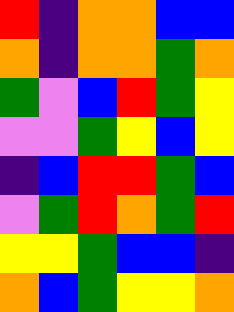[["red", "indigo", "orange", "orange", "blue", "blue"], ["orange", "indigo", "orange", "orange", "green", "orange"], ["green", "violet", "blue", "red", "green", "yellow"], ["violet", "violet", "green", "yellow", "blue", "yellow"], ["indigo", "blue", "red", "red", "green", "blue"], ["violet", "green", "red", "orange", "green", "red"], ["yellow", "yellow", "green", "blue", "blue", "indigo"], ["orange", "blue", "green", "yellow", "yellow", "orange"]]